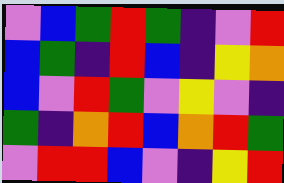[["violet", "blue", "green", "red", "green", "indigo", "violet", "red"], ["blue", "green", "indigo", "red", "blue", "indigo", "yellow", "orange"], ["blue", "violet", "red", "green", "violet", "yellow", "violet", "indigo"], ["green", "indigo", "orange", "red", "blue", "orange", "red", "green"], ["violet", "red", "red", "blue", "violet", "indigo", "yellow", "red"]]